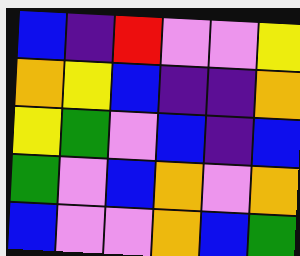[["blue", "indigo", "red", "violet", "violet", "yellow"], ["orange", "yellow", "blue", "indigo", "indigo", "orange"], ["yellow", "green", "violet", "blue", "indigo", "blue"], ["green", "violet", "blue", "orange", "violet", "orange"], ["blue", "violet", "violet", "orange", "blue", "green"]]